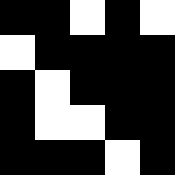[["black", "black", "white", "black", "white"], ["white", "black", "black", "black", "black"], ["black", "white", "black", "black", "black"], ["black", "white", "white", "black", "black"], ["black", "black", "black", "white", "black"]]